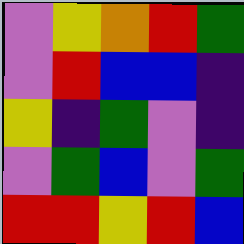[["violet", "yellow", "orange", "red", "green"], ["violet", "red", "blue", "blue", "indigo"], ["yellow", "indigo", "green", "violet", "indigo"], ["violet", "green", "blue", "violet", "green"], ["red", "red", "yellow", "red", "blue"]]